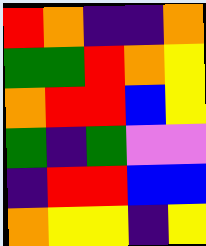[["red", "orange", "indigo", "indigo", "orange"], ["green", "green", "red", "orange", "yellow"], ["orange", "red", "red", "blue", "yellow"], ["green", "indigo", "green", "violet", "violet"], ["indigo", "red", "red", "blue", "blue"], ["orange", "yellow", "yellow", "indigo", "yellow"]]